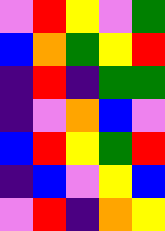[["violet", "red", "yellow", "violet", "green"], ["blue", "orange", "green", "yellow", "red"], ["indigo", "red", "indigo", "green", "green"], ["indigo", "violet", "orange", "blue", "violet"], ["blue", "red", "yellow", "green", "red"], ["indigo", "blue", "violet", "yellow", "blue"], ["violet", "red", "indigo", "orange", "yellow"]]